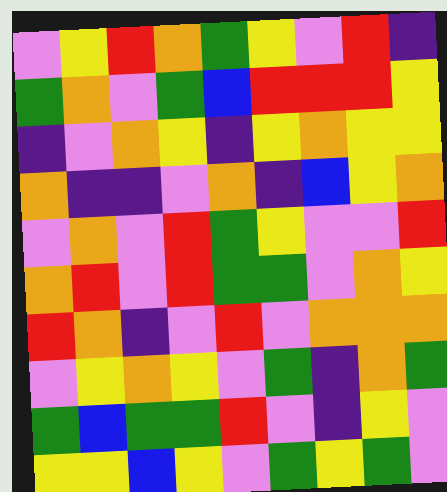[["violet", "yellow", "red", "orange", "green", "yellow", "violet", "red", "indigo"], ["green", "orange", "violet", "green", "blue", "red", "red", "red", "yellow"], ["indigo", "violet", "orange", "yellow", "indigo", "yellow", "orange", "yellow", "yellow"], ["orange", "indigo", "indigo", "violet", "orange", "indigo", "blue", "yellow", "orange"], ["violet", "orange", "violet", "red", "green", "yellow", "violet", "violet", "red"], ["orange", "red", "violet", "red", "green", "green", "violet", "orange", "yellow"], ["red", "orange", "indigo", "violet", "red", "violet", "orange", "orange", "orange"], ["violet", "yellow", "orange", "yellow", "violet", "green", "indigo", "orange", "green"], ["green", "blue", "green", "green", "red", "violet", "indigo", "yellow", "violet"], ["yellow", "yellow", "blue", "yellow", "violet", "green", "yellow", "green", "violet"]]